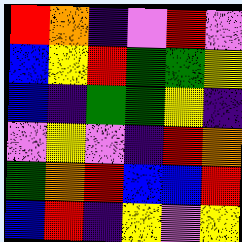[["red", "orange", "indigo", "violet", "red", "violet"], ["blue", "yellow", "red", "green", "green", "yellow"], ["blue", "indigo", "green", "green", "yellow", "indigo"], ["violet", "yellow", "violet", "indigo", "red", "orange"], ["green", "orange", "red", "blue", "blue", "red"], ["blue", "red", "indigo", "yellow", "violet", "yellow"]]